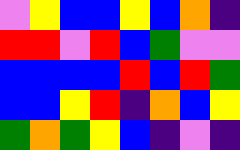[["violet", "yellow", "blue", "blue", "yellow", "blue", "orange", "indigo"], ["red", "red", "violet", "red", "blue", "green", "violet", "violet"], ["blue", "blue", "blue", "blue", "red", "blue", "red", "green"], ["blue", "blue", "yellow", "red", "indigo", "orange", "blue", "yellow"], ["green", "orange", "green", "yellow", "blue", "indigo", "violet", "indigo"]]